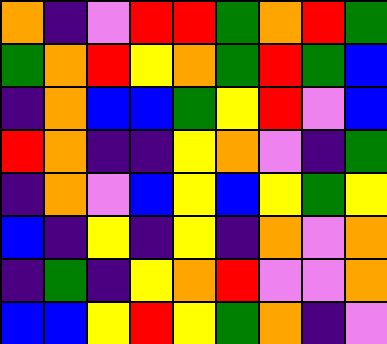[["orange", "indigo", "violet", "red", "red", "green", "orange", "red", "green"], ["green", "orange", "red", "yellow", "orange", "green", "red", "green", "blue"], ["indigo", "orange", "blue", "blue", "green", "yellow", "red", "violet", "blue"], ["red", "orange", "indigo", "indigo", "yellow", "orange", "violet", "indigo", "green"], ["indigo", "orange", "violet", "blue", "yellow", "blue", "yellow", "green", "yellow"], ["blue", "indigo", "yellow", "indigo", "yellow", "indigo", "orange", "violet", "orange"], ["indigo", "green", "indigo", "yellow", "orange", "red", "violet", "violet", "orange"], ["blue", "blue", "yellow", "red", "yellow", "green", "orange", "indigo", "violet"]]